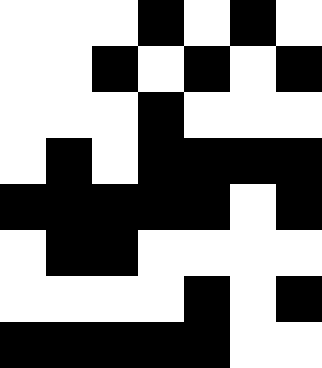[["white", "white", "white", "black", "white", "black", "white"], ["white", "white", "black", "white", "black", "white", "black"], ["white", "white", "white", "black", "white", "white", "white"], ["white", "black", "white", "black", "black", "black", "black"], ["black", "black", "black", "black", "black", "white", "black"], ["white", "black", "black", "white", "white", "white", "white"], ["white", "white", "white", "white", "black", "white", "black"], ["black", "black", "black", "black", "black", "white", "white"]]